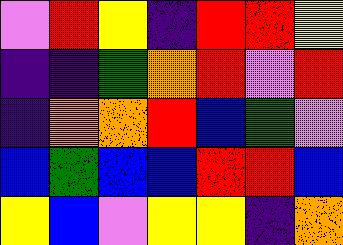[["violet", "red", "yellow", "indigo", "red", "red", "yellow"], ["indigo", "indigo", "green", "orange", "red", "violet", "red"], ["indigo", "orange", "orange", "red", "blue", "green", "violet"], ["blue", "green", "blue", "blue", "red", "red", "blue"], ["yellow", "blue", "violet", "yellow", "yellow", "indigo", "orange"]]